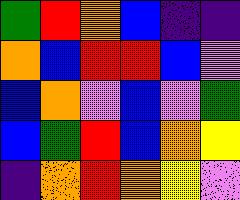[["green", "red", "orange", "blue", "indigo", "indigo"], ["orange", "blue", "red", "red", "blue", "violet"], ["blue", "orange", "violet", "blue", "violet", "green"], ["blue", "green", "red", "blue", "orange", "yellow"], ["indigo", "orange", "red", "orange", "yellow", "violet"]]